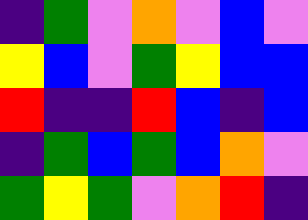[["indigo", "green", "violet", "orange", "violet", "blue", "violet"], ["yellow", "blue", "violet", "green", "yellow", "blue", "blue"], ["red", "indigo", "indigo", "red", "blue", "indigo", "blue"], ["indigo", "green", "blue", "green", "blue", "orange", "violet"], ["green", "yellow", "green", "violet", "orange", "red", "indigo"]]